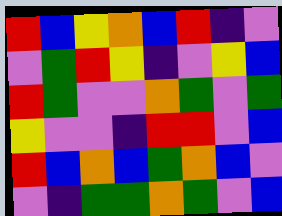[["red", "blue", "yellow", "orange", "blue", "red", "indigo", "violet"], ["violet", "green", "red", "yellow", "indigo", "violet", "yellow", "blue"], ["red", "green", "violet", "violet", "orange", "green", "violet", "green"], ["yellow", "violet", "violet", "indigo", "red", "red", "violet", "blue"], ["red", "blue", "orange", "blue", "green", "orange", "blue", "violet"], ["violet", "indigo", "green", "green", "orange", "green", "violet", "blue"]]